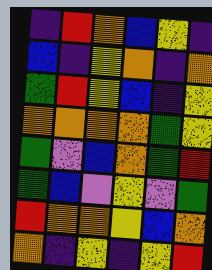[["indigo", "red", "orange", "blue", "yellow", "indigo"], ["blue", "indigo", "yellow", "orange", "indigo", "orange"], ["green", "red", "yellow", "blue", "indigo", "yellow"], ["orange", "orange", "orange", "orange", "green", "yellow"], ["green", "violet", "blue", "orange", "green", "red"], ["green", "blue", "violet", "yellow", "violet", "green"], ["red", "orange", "orange", "yellow", "blue", "orange"], ["orange", "indigo", "yellow", "indigo", "yellow", "red"]]